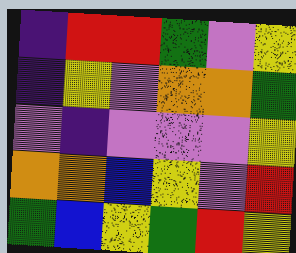[["indigo", "red", "red", "green", "violet", "yellow"], ["indigo", "yellow", "violet", "orange", "orange", "green"], ["violet", "indigo", "violet", "violet", "violet", "yellow"], ["orange", "orange", "blue", "yellow", "violet", "red"], ["green", "blue", "yellow", "green", "red", "yellow"]]